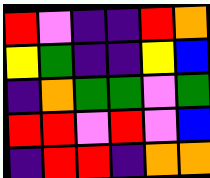[["red", "violet", "indigo", "indigo", "red", "orange"], ["yellow", "green", "indigo", "indigo", "yellow", "blue"], ["indigo", "orange", "green", "green", "violet", "green"], ["red", "red", "violet", "red", "violet", "blue"], ["indigo", "red", "red", "indigo", "orange", "orange"]]